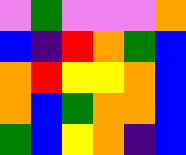[["violet", "green", "violet", "violet", "violet", "orange"], ["blue", "indigo", "red", "orange", "green", "blue"], ["orange", "red", "yellow", "yellow", "orange", "blue"], ["orange", "blue", "green", "orange", "orange", "blue"], ["green", "blue", "yellow", "orange", "indigo", "blue"]]